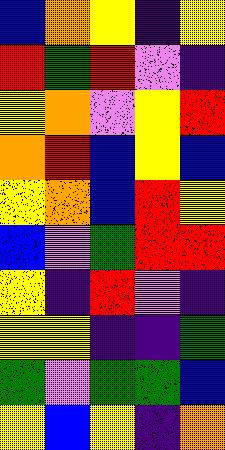[["blue", "orange", "yellow", "indigo", "yellow"], ["red", "green", "red", "violet", "indigo"], ["yellow", "orange", "violet", "yellow", "red"], ["orange", "red", "blue", "yellow", "blue"], ["yellow", "orange", "blue", "red", "yellow"], ["blue", "violet", "green", "red", "red"], ["yellow", "indigo", "red", "violet", "indigo"], ["yellow", "yellow", "indigo", "indigo", "green"], ["green", "violet", "green", "green", "blue"], ["yellow", "blue", "yellow", "indigo", "orange"]]